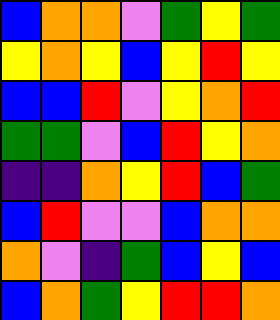[["blue", "orange", "orange", "violet", "green", "yellow", "green"], ["yellow", "orange", "yellow", "blue", "yellow", "red", "yellow"], ["blue", "blue", "red", "violet", "yellow", "orange", "red"], ["green", "green", "violet", "blue", "red", "yellow", "orange"], ["indigo", "indigo", "orange", "yellow", "red", "blue", "green"], ["blue", "red", "violet", "violet", "blue", "orange", "orange"], ["orange", "violet", "indigo", "green", "blue", "yellow", "blue"], ["blue", "orange", "green", "yellow", "red", "red", "orange"]]